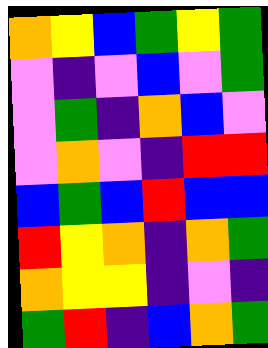[["orange", "yellow", "blue", "green", "yellow", "green"], ["violet", "indigo", "violet", "blue", "violet", "green"], ["violet", "green", "indigo", "orange", "blue", "violet"], ["violet", "orange", "violet", "indigo", "red", "red"], ["blue", "green", "blue", "red", "blue", "blue"], ["red", "yellow", "orange", "indigo", "orange", "green"], ["orange", "yellow", "yellow", "indigo", "violet", "indigo"], ["green", "red", "indigo", "blue", "orange", "green"]]